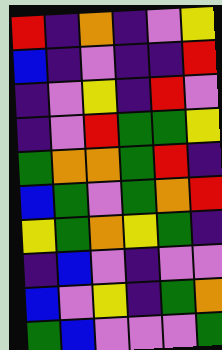[["red", "indigo", "orange", "indigo", "violet", "yellow"], ["blue", "indigo", "violet", "indigo", "indigo", "red"], ["indigo", "violet", "yellow", "indigo", "red", "violet"], ["indigo", "violet", "red", "green", "green", "yellow"], ["green", "orange", "orange", "green", "red", "indigo"], ["blue", "green", "violet", "green", "orange", "red"], ["yellow", "green", "orange", "yellow", "green", "indigo"], ["indigo", "blue", "violet", "indigo", "violet", "violet"], ["blue", "violet", "yellow", "indigo", "green", "orange"], ["green", "blue", "violet", "violet", "violet", "green"]]